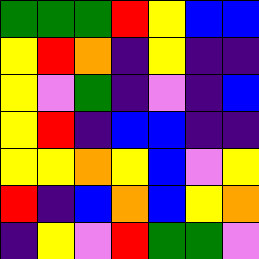[["green", "green", "green", "red", "yellow", "blue", "blue"], ["yellow", "red", "orange", "indigo", "yellow", "indigo", "indigo"], ["yellow", "violet", "green", "indigo", "violet", "indigo", "blue"], ["yellow", "red", "indigo", "blue", "blue", "indigo", "indigo"], ["yellow", "yellow", "orange", "yellow", "blue", "violet", "yellow"], ["red", "indigo", "blue", "orange", "blue", "yellow", "orange"], ["indigo", "yellow", "violet", "red", "green", "green", "violet"]]